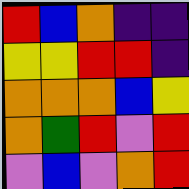[["red", "blue", "orange", "indigo", "indigo"], ["yellow", "yellow", "red", "red", "indigo"], ["orange", "orange", "orange", "blue", "yellow"], ["orange", "green", "red", "violet", "red"], ["violet", "blue", "violet", "orange", "red"]]